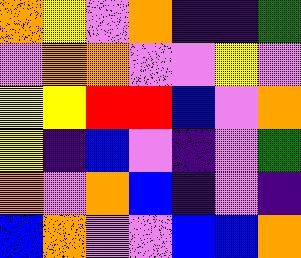[["orange", "yellow", "violet", "orange", "indigo", "indigo", "green"], ["violet", "orange", "orange", "violet", "violet", "yellow", "violet"], ["yellow", "yellow", "red", "red", "blue", "violet", "orange"], ["yellow", "indigo", "blue", "violet", "indigo", "violet", "green"], ["orange", "violet", "orange", "blue", "indigo", "violet", "indigo"], ["blue", "orange", "violet", "violet", "blue", "blue", "orange"]]